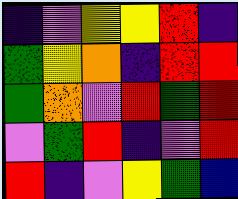[["indigo", "violet", "yellow", "yellow", "red", "indigo"], ["green", "yellow", "orange", "indigo", "red", "red"], ["green", "orange", "violet", "red", "green", "red"], ["violet", "green", "red", "indigo", "violet", "red"], ["red", "indigo", "violet", "yellow", "green", "blue"]]